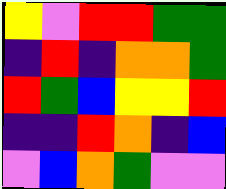[["yellow", "violet", "red", "red", "green", "green"], ["indigo", "red", "indigo", "orange", "orange", "green"], ["red", "green", "blue", "yellow", "yellow", "red"], ["indigo", "indigo", "red", "orange", "indigo", "blue"], ["violet", "blue", "orange", "green", "violet", "violet"]]